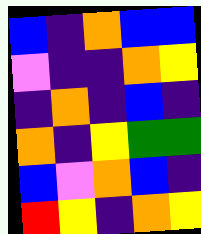[["blue", "indigo", "orange", "blue", "blue"], ["violet", "indigo", "indigo", "orange", "yellow"], ["indigo", "orange", "indigo", "blue", "indigo"], ["orange", "indigo", "yellow", "green", "green"], ["blue", "violet", "orange", "blue", "indigo"], ["red", "yellow", "indigo", "orange", "yellow"]]